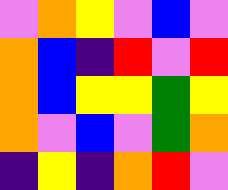[["violet", "orange", "yellow", "violet", "blue", "violet"], ["orange", "blue", "indigo", "red", "violet", "red"], ["orange", "blue", "yellow", "yellow", "green", "yellow"], ["orange", "violet", "blue", "violet", "green", "orange"], ["indigo", "yellow", "indigo", "orange", "red", "violet"]]